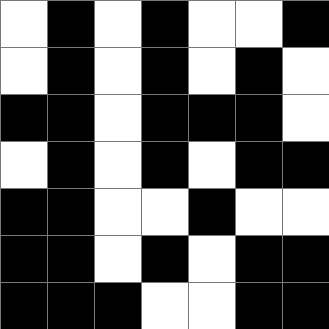[["white", "black", "white", "black", "white", "white", "black"], ["white", "black", "white", "black", "white", "black", "white"], ["black", "black", "white", "black", "black", "black", "white"], ["white", "black", "white", "black", "white", "black", "black"], ["black", "black", "white", "white", "black", "white", "white"], ["black", "black", "white", "black", "white", "black", "black"], ["black", "black", "black", "white", "white", "black", "black"]]